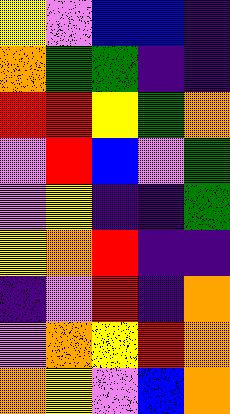[["yellow", "violet", "blue", "blue", "indigo"], ["orange", "green", "green", "indigo", "indigo"], ["red", "red", "yellow", "green", "orange"], ["violet", "red", "blue", "violet", "green"], ["violet", "yellow", "indigo", "indigo", "green"], ["yellow", "orange", "red", "indigo", "indigo"], ["indigo", "violet", "red", "indigo", "orange"], ["violet", "orange", "yellow", "red", "orange"], ["orange", "yellow", "violet", "blue", "orange"]]